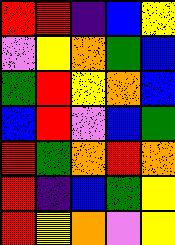[["red", "red", "indigo", "blue", "yellow"], ["violet", "yellow", "orange", "green", "blue"], ["green", "red", "yellow", "orange", "blue"], ["blue", "red", "violet", "blue", "green"], ["red", "green", "orange", "red", "orange"], ["red", "indigo", "blue", "green", "yellow"], ["red", "yellow", "orange", "violet", "yellow"]]